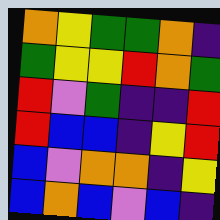[["orange", "yellow", "green", "green", "orange", "indigo"], ["green", "yellow", "yellow", "red", "orange", "green"], ["red", "violet", "green", "indigo", "indigo", "red"], ["red", "blue", "blue", "indigo", "yellow", "red"], ["blue", "violet", "orange", "orange", "indigo", "yellow"], ["blue", "orange", "blue", "violet", "blue", "indigo"]]